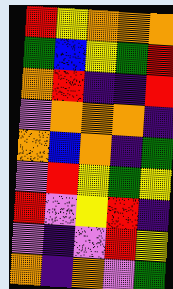[["red", "yellow", "orange", "orange", "orange"], ["green", "blue", "yellow", "green", "red"], ["orange", "red", "indigo", "indigo", "red"], ["violet", "orange", "orange", "orange", "indigo"], ["orange", "blue", "orange", "indigo", "green"], ["violet", "red", "yellow", "green", "yellow"], ["red", "violet", "yellow", "red", "indigo"], ["violet", "indigo", "violet", "red", "yellow"], ["orange", "indigo", "orange", "violet", "green"]]